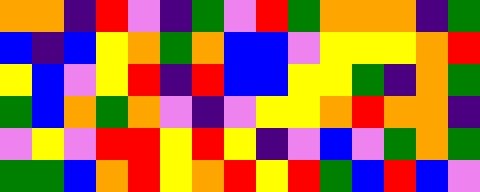[["orange", "orange", "indigo", "red", "violet", "indigo", "green", "violet", "red", "green", "orange", "orange", "orange", "indigo", "green"], ["blue", "indigo", "blue", "yellow", "orange", "green", "orange", "blue", "blue", "violet", "yellow", "yellow", "yellow", "orange", "red"], ["yellow", "blue", "violet", "yellow", "red", "indigo", "red", "blue", "blue", "yellow", "yellow", "green", "indigo", "orange", "green"], ["green", "blue", "orange", "green", "orange", "violet", "indigo", "violet", "yellow", "yellow", "orange", "red", "orange", "orange", "indigo"], ["violet", "yellow", "violet", "red", "red", "yellow", "red", "yellow", "indigo", "violet", "blue", "violet", "green", "orange", "green"], ["green", "green", "blue", "orange", "red", "yellow", "orange", "red", "yellow", "red", "green", "blue", "red", "blue", "violet"]]